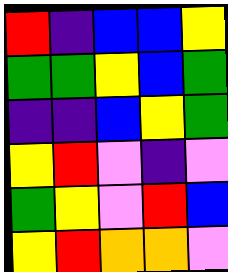[["red", "indigo", "blue", "blue", "yellow"], ["green", "green", "yellow", "blue", "green"], ["indigo", "indigo", "blue", "yellow", "green"], ["yellow", "red", "violet", "indigo", "violet"], ["green", "yellow", "violet", "red", "blue"], ["yellow", "red", "orange", "orange", "violet"]]